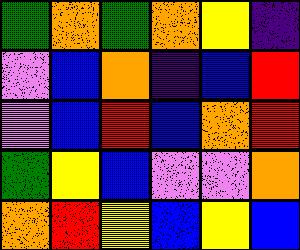[["green", "orange", "green", "orange", "yellow", "indigo"], ["violet", "blue", "orange", "indigo", "blue", "red"], ["violet", "blue", "red", "blue", "orange", "red"], ["green", "yellow", "blue", "violet", "violet", "orange"], ["orange", "red", "yellow", "blue", "yellow", "blue"]]